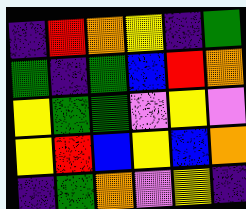[["indigo", "red", "orange", "yellow", "indigo", "green"], ["green", "indigo", "green", "blue", "red", "orange"], ["yellow", "green", "green", "violet", "yellow", "violet"], ["yellow", "red", "blue", "yellow", "blue", "orange"], ["indigo", "green", "orange", "violet", "yellow", "indigo"]]